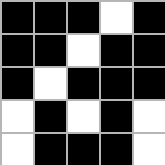[["black", "black", "black", "white", "black"], ["black", "black", "white", "black", "black"], ["black", "white", "black", "black", "black"], ["white", "black", "white", "black", "white"], ["white", "black", "black", "black", "white"]]